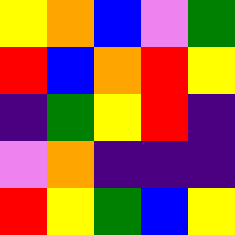[["yellow", "orange", "blue", "violet", "green"], ["red", "blue", "orange", "red", "yellow"], ["indigo", "green", "yellow", "red", "indigo"], ["violet", "orange", "indigo", "indigo", "indigo"], ["red", "yellow", "green", "blue", "yellow"]]